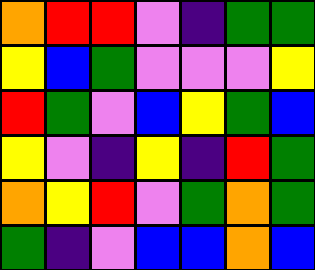[["orange", "red", "red", "violet", "indigo", "green", "green"], ["yellow", "blue", "green", "violet", "violet", "violet", "yellow"], ["red", "green", "violet", "blue", "yellow", "green", "blue"], ["yellow", "violet", "indigo", "yellow", "indigo", "red", "green"], ["orange", "yellow", "red", "violet", "green", "orange", "green"], ["green", "indigo", "violet", "blue", "blue", "orange", "blue"]]